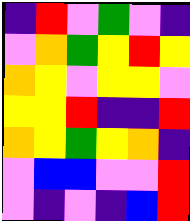[["indigo", "red", "violet", "green", "violet", "indigo"], ["violet", "orange", "green", "yellow", "red", "yellow"], ["orange", "yellow", "violet", "yellow", "yellow", "violet"], ["yellow", "yellow", "red", "indigo", "indigo", "red"], ["orange", "yellow", "green", "yellow", "orange", "indigo"], ["violet", "blue", "blue", "violet", "violet", "red"], ["violet", "indigo", "violet", "indigo", "blue", "red"]]